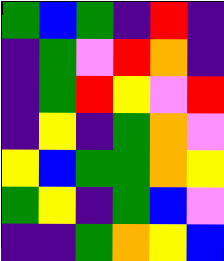[["green", "blue", "green", "indigo", "red", "indigo"], ["indigo", "green", "violet", "red", "orange", "indigo"], ["indigo", "green", "red", "yellow", "violet", "red"], ["indigo", "yellow", "indigo", "green", "orange", "violet"], ["yellow", "blue", "green", "green", "orange", "yellow"], ["green", "yellow", "indigo", "green", "blue", "violet"], ["indigo", "indigo", "green", "orange", "yellow", "blue"]]